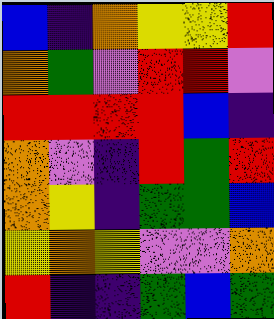[["blue", "indigo", "orange", "yellow", "yellow", "red"], ["orange", "green", "violet", "red", "red", "violet"], ["red", "red", "red", "red", "blue", "indigo"], ["orange", "violet", "indigo", "red", "green", "red"], ["orange", "yellow", "indigo", "green", "green", "blue"], ["yellow", "orange", "yellow", "violet", "violet", "orange"], ["red", "indigo", "indigo", "green", "blue", "green"]]